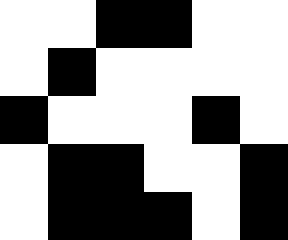[["white", "white", "black", "black", "white", "white"], ["white", "black", "white", "white", "white", "white"], ["black", "white", "white", "white", "black", "white"], ["white", "black", "black", "white", "white", "black"], ["white", "black", "black", "black", "white", "black"]]